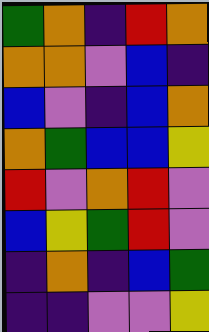[["green", "orange", "indigo", "red", "orange"], ["orange", "orange", "violet", "blue", "indigo"], ["blue", "violet", "indigo", "blue", "orange"], ["orange", "green", "blue", "blue", "yellow"], ["red", "violet", "orange", "red", "violet"], ["blue", "yellow", "green", "red", "violet"], ["indigo", "orange", "indigo", "blue", "green"], ["indigo", "indigo", "violet", "violet", "yellow"]]